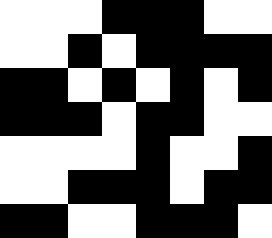[["white", "white", "white", "black", "black", "black", "white", "white"], ["white", "white", "black", "white", "black", "black", "black", "black"], ["black", "black", "white", "black", "white", "black", "white", "black"], ["black", "black", "black", "white", "black", "black", "white", "white"], ["white", "white", "white", "white", "black", "white", "white", "black"], ["white", "white", "black", "black", "black", "white", "black", "black"], ["black", "black", "white", "white", "black", "black", "black", "white"]]